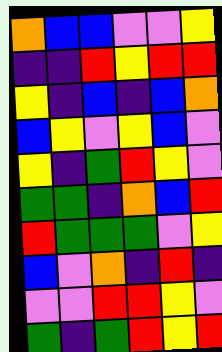[["orange", "blue", "blue", "violet", "violet", "yellow"], ["indigo", "indigo", "red", "yellow", "red", "red"], ["yellow", "indigo", "blue", "indigo", "blue", "orange"], ["blue", "yellow", "violet", "yellow", "blue", "violet"], ["yellow", "indigo", "green", "red", "yellow", "violet"], ["green", "green", "indigo", "orange", "blue", "red"], ["red", "green", "green", "green", "violet", "yellow"], ["blue", "violet", "orange", "indigo", "red", "indigo"], ["violet", "violet", "red", "red", "yellow", "violet"], ["green", "indigo", "green", "red", "yellow", "red"]]